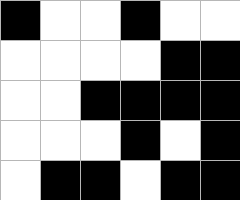[["black", "white", "white", "black", "white", "white"], ["white", "white", "white", "white", "black", "black"], ["white", "white", "black", "black", "black", "black"], ["white", "white", "white", "black", "white", "black"], ["white", "black", "black", "white", "black", "black"]]